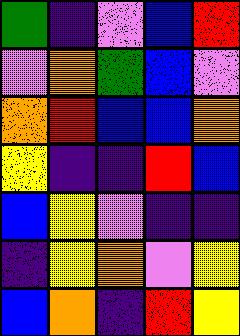[["green", "indigo", "violet", "blue", "red"], ["violet", "orange", "green", "blue", "violet"], ["orange", "red", "blue", "blue", "orange"], ["yellow", "indigo", "indigo", "red", "blue"], ["blue", "yellow", "violet", "indigo", "indigo"], ["indigo", "yellow", "orange", "violet", "yellow"], ["blue", "orange", "indigo", "red", "yellow"]]